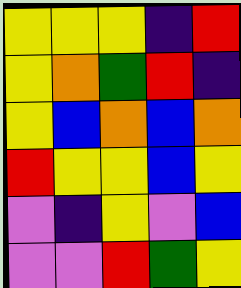[["yellow", "yellow", "yellow", "indigo", "red"], ["yellow", "orange", "green", "red", "indigo"], ["yellow", "blue", "orange", "blue", "orange"], ["red", "yellow", "yellow", "blue", "yellow"], ["violet", "indigo", "yellow", "violet", "blue"], ["violet", "violet", "red", "green", "yellow"]]